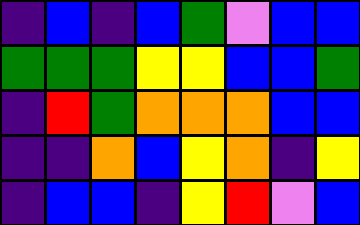[["indigo", "blue", "indigo", "blue", "green", "violet", "blue", "blue"], ["green", "green", "green", "yellow", "yellow", "blue", "blue", "green"], ["indigo", "red", "green", "orange", "orange", "orange", "blue", "blue"], ["indigo", "indigo", "orange", "blue", "yellow", "orange", "indigo", "yellow"], ["indigo", "blue", "blue", "indigo", "yellow", "red", "violet", "blue"]]